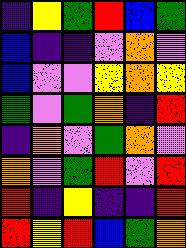[["indigo", "yellow", "green", "red", "blue", "green"], ["blue", "indigo", "indigo", "violet", "orange", "violet"], ["blue", "violet", "violet", "yellow", "orange", "yellow"], ["green", "violet", "green", "orange", "indigo", "red"], ["indigo", "orange", "violet", "green", "orange", "violet"], ["orange", "violet", "green", "red", "violet", "red"], ["red", "indigo", "yellow", "indigo", "indigo", "red"], ["red", "yellow", "red", "blue", "green", "orange"]]